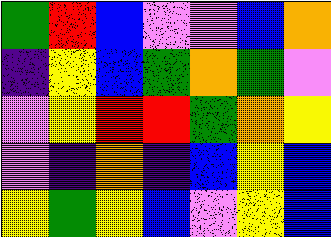[["green", "red", "blue", "violet", "violet", "blue", "orange"], ["indigo", "yellow", "blue", "green", "orange", "green", "violet"], ["violet", "yellow", "red", "red", "green", "orange", "yellow"], ["violet", "indigo", "orange", "indigo", "blue", "yellow", "blue"], ["yellow", "green", "yellow", "blue", "violet", "yellow", "blue"]]